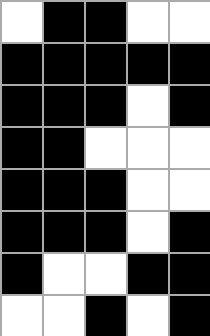[["white", "black", "black", "white", "white"], ["black", "black", "black", "black", "black"], ["black", "black", "black", "white", "black"], ["black", "black", "white", "white", "white"], ["black", "black", "black", "white", "white"], ["black", "black", "black", "white", "black"], ["black", "white", "white", "black", "black"], ["white", "white", "black", "white", "black"]]